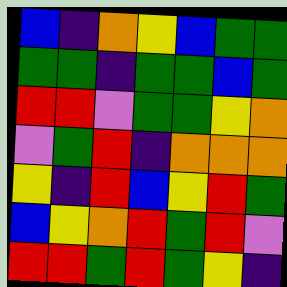[["blue", "indigo", "orange", "yellow", "blue", "green", "green"], ["green", "green", "indigo", "green", "green", "blue", "green"], ["red", "red", "violet", "green", "green", "yellow", "orange"], ["violet", "green", "red", "indigo", "orange", "orange", "orange"], ["yellow", "indigo", "red", "blue", "yellow", "red", "green"], ["blue", "yellow", "orange", "red", "green", "red", "violet"], ["red", "red", "green", "red", "green", "yellow", "indigo"]]